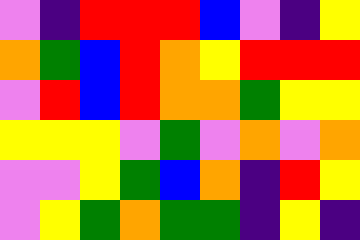[["violet", "indigo", "red", "red", "red", "blue", "violet", "indigo", "yellow"], ["orange", "green", "blue", "red", "orange", "yellow", "red", "red", "red"], ["violet", "red", "blue", "red", "orange", "orange", "green", "yellow", "yellow"], ["yellow", "yellow", "yellow", "violet", "green", "violet", "orange", "violet", "orange"], ["violet", "violet", "yellow", "green", "blue", "orange", "indigo", "red", "yellow"], ["violet", "yellow", "green", "orange", "green", "green", "indigo", "yellow", "indigo"]]